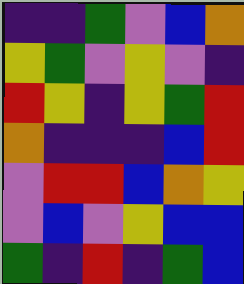[["indigo", "indigo", "green", "violet", "blue", "orange"], ["yellow", "green", "violet", "yellow", "violet", "indigo"], ["red", "yellow", "indigo", "yellow", "green", "red"], ["orange", "indigo", "indigo", "indigo", "blue", "red"], ["violet", "red", "red", "blue", "orange", "yellow"], ["violet", "blue", "violet", "yellow", "blue", "blue"], ["green", "indigo", "red", "indigo", "green", "blue"]]